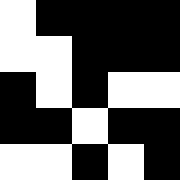[["white", "black", "black", "black", "black"], ["white", "white", "black", "black", "black"], ["black", "white", "black", "white", "white"], ["black", "black", "white", "black", "black"], ["white", "white", "black", "white", "black"]]